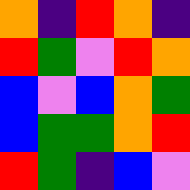[["orange", "indigo", "red", "orange", "indigo"], ["red", "green", "violet", "red", "orange"], ["blue", "violet", "blue", "orange", "green"], ["blue", "green", "green", "orange", "red"], ["red", "green", "indigo", "blue", "violet"]]